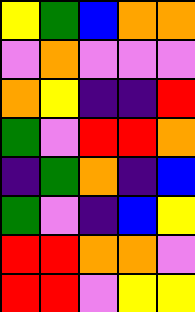[["yellow", "green", "blue", "orange", "orange"], ["violet", "orange", "violet", "violet", "violet"], ["orange", "yellow", "indigo", "indigo", "red"], ["green", "violet", "red", "red", "orange"], ["indigo", "green", "orange", "indigo", "blue"], ["green", "violet", "indigo", "blue", "yellow"], ["red", "red", "orange", "orange", "violet"], ["red", "red", "violet", "yellow", "yellow"]]